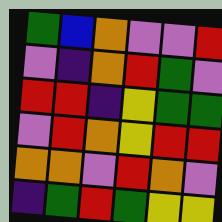[["green", "blue", "orange", "violet", "violet", "red"], ["violet", "indigo", "orange", "red", "green", "violet"], ["red", "red", "indigo", "yellow", "green", "green"], ["violet", "red", "orange", "yellow", "red", "red"], ["orange", "orange", "violet", "red", "orange", "violet"], ["indigo", "green", "red", "green", "yellow", "yellow"]]